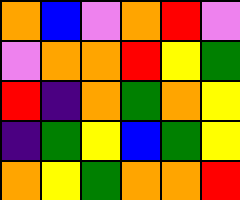[["orange", "blue", "violet", "orange", "red", "violet"], ["violet", "orange", "orange", "red", "yellow", "green"], ["red", "indigo", "orange", "green", "orange", "yellow"], ["indigo", "green", "yellow", "blue", "green", "yellow"], ["orange", "yellow", "green", "orange", "orange", "red"]]